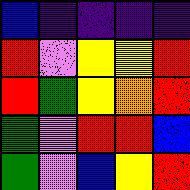[["blue", "indigo", "indigo", "indigo", "indigo"], ["red", "violet", "yellow", "yellow", "red"], ["red", "green", "yellow", "orange", "red"], ["green", "violet", "red", "red", "blue"], ["green", "violet", "blue", "yellow", "red"]]